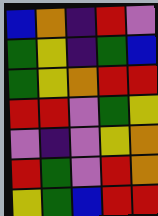[["blue", "orange", "indigo", "red", "violet"], ["green", "yellow", "indigo", "green", "blue"], ["green", "yellow", "orange", "red", "red"], ["red", "red", "violet", "green", "yellow"], ["violet", "indigo", "violet", "yellow", "orange"], ["red", "green", "violet", "red", "orange"], ["yellow", "green", "blue", "red", "red"]]